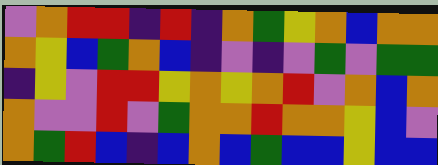[["violet", "orange", "red", "red", "indigo", "red", "indigo", "orange", "green", "yellow", "orange", "blue", "orange", "orange"], ["orange", "yellow", "blue", "green", "orange", "blue", "indigo", "violet", "indigo", "violet", "green", "violet", "green", "green"], ["indigo", "yellow", "violet", "red", "red", "yellow", "orange", "yellow", "orange", "red", "violet", "orange", "blue", "orange"], ["orange", "violet", "violet", "red", "violet", "green", "orange", "orange", "red", "orange", "orange", "yellow", "blue", "violet"], ["orange", "green", "red", "blue", "indigo", "blue", "orange", "blue", "green", "blue", "blue", "yellow", "blue", "blue"]]